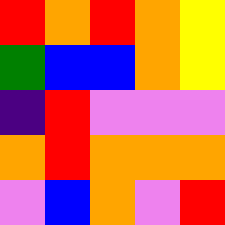[["red", "orange", "red", "orange", "yellow"], ["green", "blue", "blue", "orange", "yellow"], ["indigo", "red", "violet", "violet", "violet"], ["orange", "red", "orange", "orange", "orange"], ["violet", "blue", "orange", "violet", "red"]]